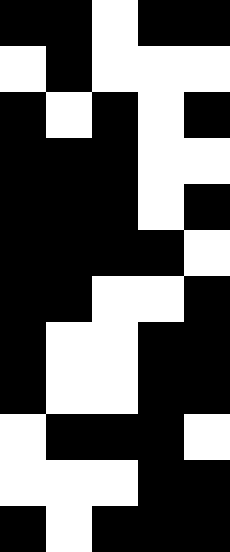[["black", "black", "white", "black", "black"], ["white", "black", "white", "white", "white"], ["black", "white", "black", "white", "black"], ["black", "black", "black", "white", "white"], ["black", "black", "black", "white", "black"], ["black", "black", "black", "black", "white"], ["black", "black", "white", "white", "black"], ["black", "white", "white", "black", "black"], ["black", "white", "white", "black", "black"], ["white", "black", "black", "black", "white"], ["white", "white", "white", "black", "black"], ["black", "white", "black", "black", "black"]]